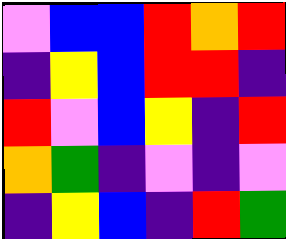[["violet", "blue", "blue", "red", "orange", "red"], ["indigo", "yellow", "blue", "red", "red", "indigo"], ["red", "violet", "blue", "yellow", "indigo", "red"], ["orange", "green", "indigo", "violet", "indigo", "violet"], ["indigo", "yellow", "blue", "indigo", "red", "green"]]